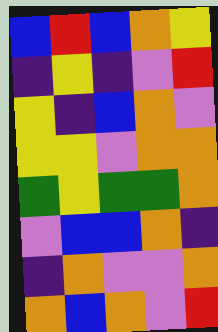[["blue", "red", "blue", "orange", "yellow"], ["indigo", "yellow", "indigo", "violet", "red"], ["yellow", "indigo", "blue", "orange", "violet"], ["yellow", "yellow", "violet", "orange", "orange"], ["green", "yellow", "green", "green", "orange"], ["violet", "blue", "blue", "orange", "indigo"], ["indigo", "orange", "violet", "violet", "orange"], ["orange", "blue", "orange", "violet", "red"]]